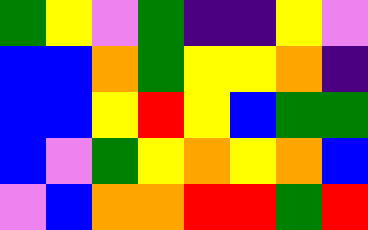[["green", "yellow", "violet", "green", "indigo", "indigo", "yellow", "violet"], ["blue", "blue", "orange", "green", "yellow", "yellow", "orange", "indigo"], ["blue", "blue", "yellow", "red", "yellow", "blue", "green", "green"], ["blue", "violet", "green", "yellow", "orange", "yellow", "orange", "blue"], ["violet", "blue", "orange", "orange", "red", "red", "green", "red"]]